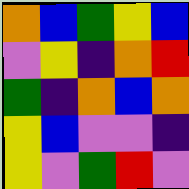[["orange", "blue", "green", "yellow", "blue"], ["violet", "yellow", "indigo", "orange", "red"], ["green", "indigo", "orange", "blue", "orange"], ["yellow", "blue", "violet", "violet", "indigo"], ["yellow", "violet", "green", "red", "violet"]]